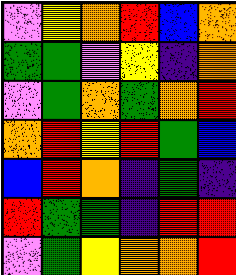[["violet", "yellow", "orange", "red", "blue", "orange"], ["green", "green", "violet", "yellow", "indigo", "orange"], ["violet", "green", "orange", "green", "orange", "red"], ["orange", "red", "yellow", "red", "green", "blue"], ["blue", "red", "orange", "indigo", "green", "indigo"], ["red", "green", "green", "indigo", "red", "red"], ["violet", "green", "yellow", "orange", "orange", "red"]]